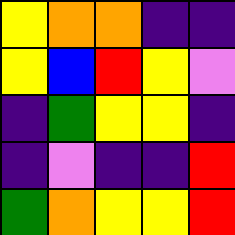[["yellow", "orange", "orange", "indigo", "indigo"], ["yellow", "blue", "red", "yellow", "violet"], ["indigo", "green", "yellow", "yellow", "indigo"], ["indigo", "violet", "indigo", "indigo", "red"], ["green", "orange", "yellow", "yellow", "red"]]